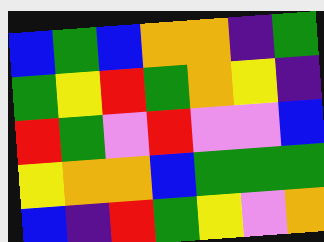[["blue", "green", "blue", "orange", "orange", "indigo", "green"], ["green", "yellow", "red", "green", "orange", "yellow", "indigo"], ["red", "green", "violet", "red", "violet", "violet", "blue"], ["yellow", "orange", "orange", "blue", "green", "green", "green"], ["blue", "indigo", "red", "green", "yellow", "violet", "orange"]]